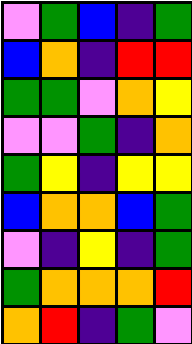[["violet", "green", "blue", "indigo", "green"], ["blue", "orange", "indigo", "red", "red"], ["green", "green", "violet", "orange", "yellow"], ["violet", "violet", "green", "indigo", "orange"], ["green", "yellow", "indigo", "yellow", "yellow"], ["blue", "orange", "orange", "blue", "green"], ["violet", "indigo", "yellow", "indigo", "green"], ["green", "orange", "orange", "orange", "red"], ["orange", "red", "indigo", "green", "violet"]]